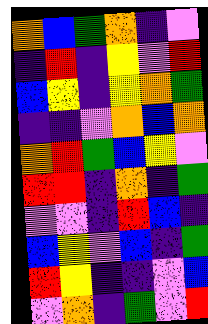[["orange", "blue", "green", "orange", "indigo", "violet"], ["indigo", "red", "indigo", "yellow", "violet", "red"], ["blue", "yellow", "indigo", "yellow", "orange", "green"], ["indigo", "indigo", "violet", "orange", "blue", "orange"], ["orange", "red", "green", "blue", "yellow", "violet"], ["red", "red", "indigo", "orange", "indigo", "green"], ["violet", "violet", "indigo", "red", "blue", "indigo"], ["blue", "yellow", "violet", "blue", "indigo", "green"], ["red", "yellow", "indigo", "indigo", "violet", "blue"], ["violet", "orange", "indigo", "green", "violet", "red"]]